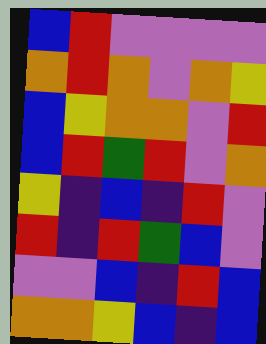[["blue", "red", "violet", "violet", "violet", "violet"], ["orange", "red", "orange", "violet", "orange", "yellow"], ["blue", "yellow", "orange", "orange", "violet", "red"], ["blue", "red", "green", "red", "violet", "orange"], ["yellow", "indigo", "blue", "indigo", "red", "violet"], ["red", "indigo", "red", "green", "blue", "violet"], ["violet", "violet", "blue", "indigo", "red", "blue"], ["orange", "orange", "yellow", "blue", "indigo", "blue"]]